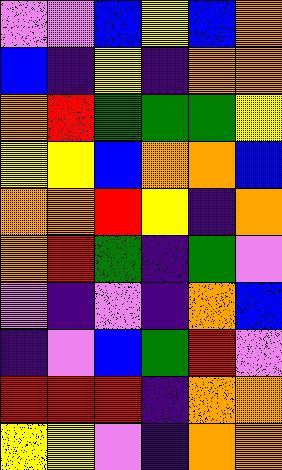[["violet", "violet", "blue", "yellow", "blue", "orange"], ["blue", "indigo", "yellow", "indigo", "orange", "orange"], ["orange", "red", "green", "green", "green", "yellow"], ["yellow", "yellow", "blue", "orange", "orange", "blue"], ["orange", "orange", "red", "yellow", "indigo", "orange"], ["orange", "red", "green", "indigo", "green", "violet"], ["violet", "indigo", "violet", "indigo", "orange", "blue"], ["indigo", "violet", "blue", "green", "red", "violet"], ["red", "red", "red", "indigo", "orange", "orange"], ["yellow", "yellow", "violet", "indigo", "orange", "orange"]]